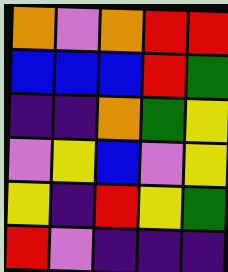[["orange", "violet", "orange", "red", "red"], ["blue", "blue", "blue", "red", "green"], ["indigo", "indigo", "orange", "green", "yellow"], ["violet", "yellow", "blue", "violet", "yellow"], ["yellow", "indigo", "red", "yellow", "green"], ["red", "violet", "indigo", "indigo", "indigo"]]